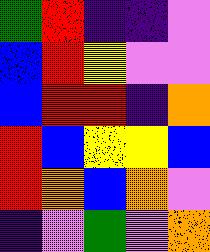[["green", "red", "indigo", "indigo", "violet"], ["blue", "red", "yellow", "violet", "violet"], ["blue", "red", "red", "indigo", "orange"], ["red", "blue", "yellow", "yellow", "blue"], ["red", "orange", "blue", "orange", "violet"], ["indigo", "violet", "green", "violet", "orange"]]